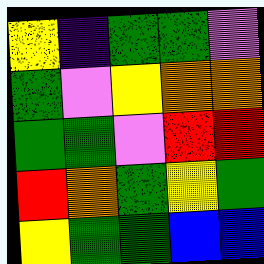[["yellow", "indigo", "green", "green", "violet"], ["green", "violet", "yellow", "orange", "orange"], ["green", "green", "violet", "red", "red"], ["red", "orange", "green", "yellow", "green"], ["yellow", "green", "green", "blue", "blue"]]